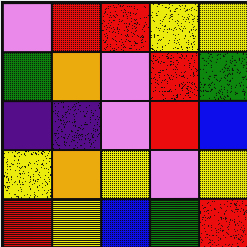[["violet", "red", "red", "yellow", "yellow"], ["green", "orange", "violet", "red", "green"], ["indigo", "indigo", "violet", "red", "blue"], ["yellow", "orange", "yellow", "violet", "yellow"], ["red", "yellow", "blue", "green", "red"]]